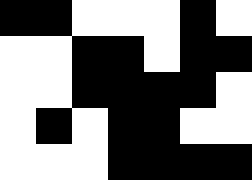[["black", "black", "white", "white", "white", "black", "white"], ["white", "white", "black", "black", "white", "black", "black"], ["white", "white", "black", "black", "black", "black", "white"], ["white", "black", "white", "black", "black", "white", "white"], ["white", "white", "white", "black", "black", "black", "black"]]